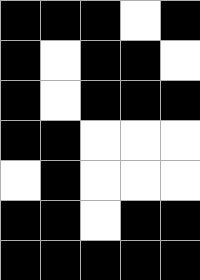[["black", "black", "black", "white", "black"], ["black", "white", "black", "black", "white"], ["black", "white", "black", "black", "black"], ["black", "black", "white", "white", "white"], ["white", "black", "white", "white", "white"], ["black", "black", "white", "black", "black"], ["black", "black", "black", "black", "black"]]